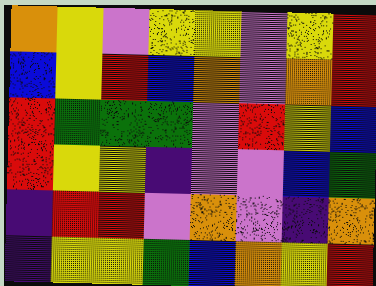[["orange", "yellow", "violet", "yellow", "yellow", "violet", "yellow", "red"], ["blue", "yellow", "red", "blue", "orange", "violet", "orange", "red"], ["red", "green", "green", "green", "violet", "red", "yellow", "blue"], ["red", "yellow", "yellow", "indigo", "violet", "violet", "blue", "green"], ["indigo", "red", "red", "violet", "orange", "violet", "indigo", "orange"], ["indigo", "yellow", "yellow", "green", "blue", "orange", "yellow", "red"]]